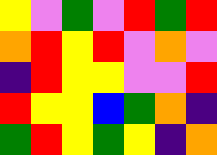[["yellow", "violet", "green", "violet", "red", "green", "red"], ["orange", "red", "yellow", "red", "violet", "orange", "violet"], ["indigo", "red", "yellow", "yellow", "violet", "violet", "red"], ["red", "yellow", "yellow", "blue", "green", "orange", "indigo"], ["green", "red", "yellow", "green", "yellow", "indigo", "orange"]]